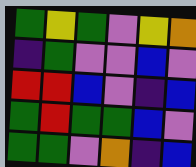[["green", "yellow", "green", "violet", "yellow", "orange"], ["indigo", "green", "violet", "violet", "blue", "violet"], ["red", "red", "blue", "violet", "indigo", "blue"], ["green", "red", "green", "green", "blue", "violet"], ["green", "green", "violet", "orange", "indigo", "blue"]]